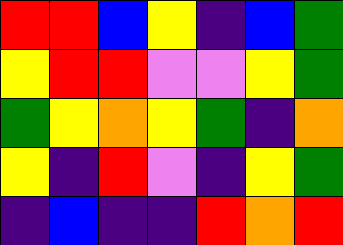[["red", "red", "blue", "yellow", "indigo", "blue", "green"], ["yellow", "red", "red", "violet", "violet", "yellow", "green"], ["green", "yellow", "orange", "yellow", "green", "indigo", "orange"], ["yellow", "indigo", "red", "violet", "indigo", "yellow", "green"], ["indigo", "blue", "indigo", "indigo", "red", "orange", "red"]]